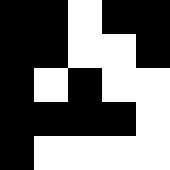[["black", "black", "white", "black", "black"], ["black", "black", "white", "white", "black"], ["black", "white", "black", "white", "white"], ["black", "black", "black", "black", "white"], ["black", "white", "white", "white", "white"]]